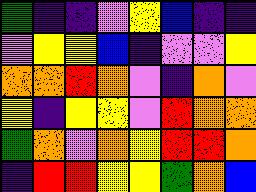[["green", "indigo", "indigo", "violet", "yellow", "blue", "indigo", "indigo"], ["violet", "yellow", "yellow", "blue", "indigo", "violet", "violet", "yellow"], ["orange", "orange", "red", "orange", "violet", "indigo", "orange", "violet"], ["yellow", "indigo", "yellow", "yellow", "violet", "red", "orange", "orange"], ["green", "orange", "violet", "orange", "yellow", "red", "red", "orange"], ["indigo", "red", "red", "yellow", "yellow", "green", "orange", "blue"]]